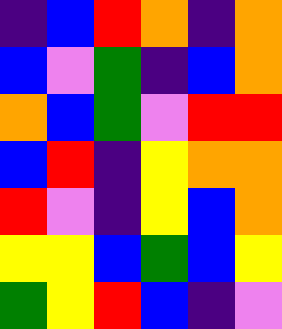[["indigo", "blue", "red", "orange", "indigo", "orange"], ["blue", "violet", "green", "indigo", "blue", "orange"], ["orange", "blue", "green", "violet", "red", "red"], ["blue", "red", "indigo", "yellow", "orange", "orange"], ["red", "violet", "indigo", "yellow", "blue", "orange"], ["yellow", "yellow", "blue", "green", "blue", "yellow"], ["green", "yellow", "red", "blue", "indigo", "violet"]]